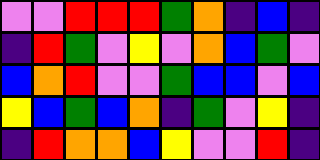[["violet", "violet", "red", "red", "red", "green", "orange", "indigo", "blue", "indigo"], ["indigo", "red", "green", "violet", "yellow", "violet", "orange", "blue", "green", "violet"], ["blue", "orange", "red", "violet", "violet", "green", "blue", "blue", "violet", "blue"], ["yellow", "blue", "green", "blue", "orange", "indigo", "green", "violet", "yellow", "indigo"], ["indigo", "red", "orange", "orange", "blue", "yellow", "violet", "violet", "red", "indigo"]]